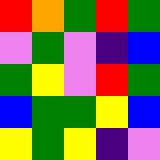[["red", "orange", "green", "red", "green"], ["violet", "green", "violet", "indigo", "blue"], ["green", "yellow", "violet", "red", "green"], ["blue", "green", "green", "yellow", "blue"], ["yellow", "green", "yellow", "indigo", "violet"]]